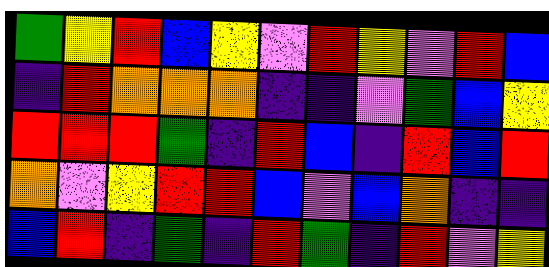[["green", "yellow", "red", "blue", "yellow", "violet", "red", "yellow", "violet", "red", "blue"], ["indigo", "red", "orange", "orange", "orange", "indigo", "indigo", "violet", "green", "blue", "yellow"], ["red", "red", "red", "green", "indigo", "red", "blue", "indigo", "red", "blue", "red"], ["orange", "violet", "yellow", "red", "red", "blue", "violet", "blue", "orange", "indigo", "indigo"], ["blue", "red", "indigo", "green", "indigo", "red", "green", "indigo", "red", "violet", "yellow"]]